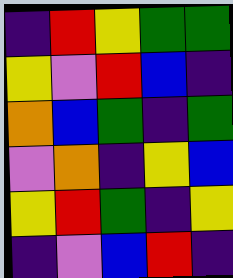[["indigo", "red", "yellow", "green", "green"], ["yellow", "violet", "red", "blue", "indigo"], ["orange", "blue", "green", "indigo", "green"], ["violet", "orange", "indigo", "yellow", "blue"], ["yellow", "red", "green", "indigo", "yellow"], ["indigo", "violet", "blue", "red", "indigo"]]